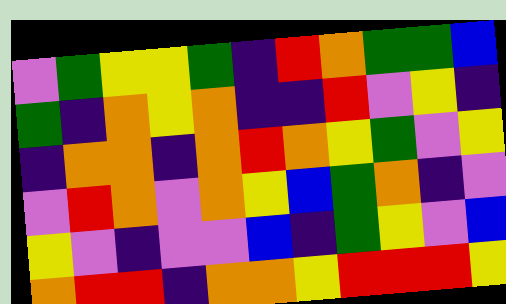[["violet", "green", "yellow", "yellow", "green", "indigo", "red", "orange", "green", "green", "blue"], ["green", "indigo", "orange", "yellow", "orange", "indigo", "indigo", "red", "violet", "yellow", "indigo"], ["indigo", "orange", "orange", "indigo", "orange", "red", "orange", "yellow", "green", "violet", "yellow"], ["violet", "red", "orange", "violet", "orange", "yellow", "blue", "green", "orange", "indigo", "violet"], ["yellow", "violet", "indigo", "violet", "violet", "blue", "indigo", "green", "yellow", "violet", "blue"], ["orange", "red", "red", "indigo", "orange", "orange", "yellow", "red", "red", "red", "yellow"]]